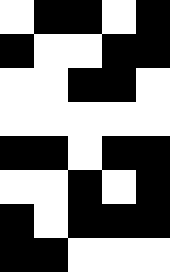[["white", "black", "black", "white", "black"], ["black", "white", "white", "black", "black"], ["white", "white", "black", "black", "white"], ["white", "white", "white", "white", "white"], ["black", "black", "white", "black", "black"], ["white", "white", "black", "white", "black"], ["black", "white", "black", "black", "black"], ["black", "black", "white", "white", "white"]]